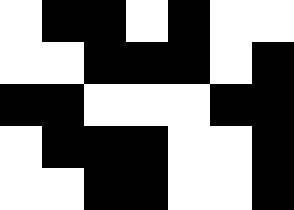[["white", "black", "black", "white", "black", "white", "white"], ["white", "white", "black", "black", "black", "white", "black"], ["black", "black", "white", "white", "white", "black", "black"], ["white", "black", "black", "black", "white", "white", "black"], ["white", "white", "black", "black", "white", "white", "black"]]